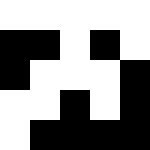[["white", "white", "white", "white", "white"], ["black", "black", "white", "black", "white"], ["black", "white", "white", "white", "black"], ["white", "white", "black", "white", "black"], ["white", "black", "black", "black", "black"]]